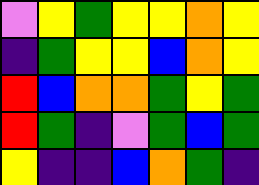[["violet", "yellow", "green", "yellow", "yellow", "orange", "yellow"], ["indigo", "green", "yellow", "yellow", "blue", "orange", "yellow"], ["red", "blue", "orange", "orange", "green", "yellow", "green"], ["red", "green", "indigo", "violet", "green", "blue", "green"], ["yellow", "indigo", "indigo", "blue", "orange", "green", "indigo"]]